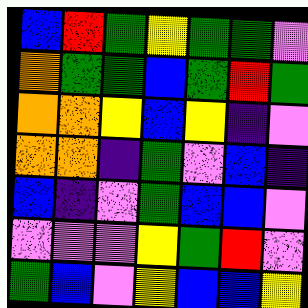[["blue", "red", "green", "yellow", "green", "green", "violet"], ["orange", "green", "green", "blue", "green", "red", "green"], ["orange", "orange", "yellow", "blue", "yellow", "indigo", "violet"], ["orange", "orange", "indigo", "green", "violet", "blue", "indigo"], ["blue", "indigo", "violet", "green", "blue", "blue", "violet"], ["violet", "violet", "violet", "yellow", "green", "red", "violet"], ["green", "blue", "violet", "yellow", "blue", "blue", "yellow"]]